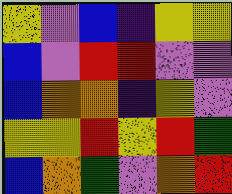[["yellow", "violet", "blue", "indigo", "yellow", "yellow"], ["blue", "violet", "red", "red", "violet", "violet"], ["blue", "orange", "orange", "indigo", "yellow", "violet"], ["yellow", "yellow", "red", "yellow", "red", "green"], ["blue", "orange", "green", "violet", "orange", "red"]]